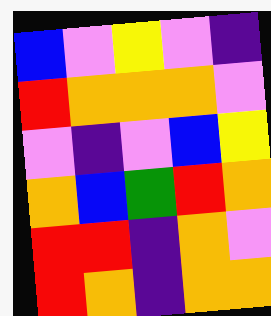[["blue", "violet", "yellow", "violet", "indigo"], ["red", "orange", "orange", "orange", "violet"], ["violet", "indigo", "violet", "blue", "yellow"], ["orange", "blue", "green", "red", "orange"], ["red", "red", "indigo", "orange", "violet"], ["red", "orange", "indigo", "orange", "orange"]]